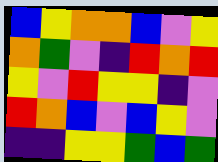[["blue", "yellow", "orange", "orange", "blue", "violet", "yellow"], ["orange", "green", "violet", "indigo", "red", "orange", "red"], ["yellow", "violet", "red", "yellow", "yellow", "indigo", "violet"], ["red", "orange", "blue", "violet", "blue", "yellow", "violet"], ["indigo", "indigo", "yellow", "yellow", "green", "blue", "green"]]